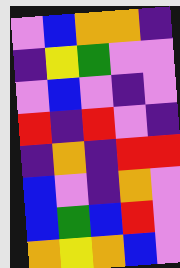[["violet", "blue", "orange", "orange", "indigo"], ["indigo", "yellow", "green", "violet", "violet"], ["violet", "blue", "violet", "indigo", "violet"], ["red", "indigo", "red", "violet", "indigo"], ["indigo", "orange", "indigo", "red", "red"], ["blue", "violet", "indigo", "orange", "violet"], ["blue", "green", "blue", "red", "violet"], ["orange", "yellow", "orange", "blue", "violet"]]